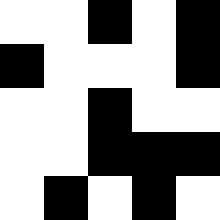[["white", "white", "black", "white", "black"], ["black", "white", "white", "white", "black"], ["white", "white", "black", "white", "white"], ["white", "white", "black", "black", "black"], ["white", "black", "white", "black", "white"]]